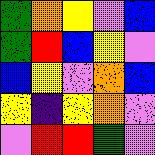[["green", "orange", "yellow", "violet", "blue"], ["green", "red", "blue", "yellow", "violet"], ["blue", "yellow", "violet", "orange", "blue"], ["yellow", "indigo", "yellow", "orange", "violet"], ["violet", "red", "red", "green", "violet"]]